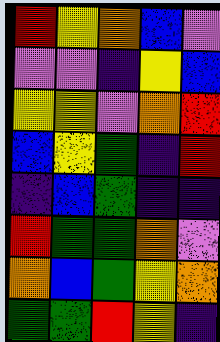[["red", "yellow", "orange", "blue", "violet"], ["violet", "violet", "indigo", "yellow", "blue"], ["yellow", "yellow", "violet", "orange", "red"], ["blue", "yellow", "green", "indigo", "red"], ["indigo", "blue", "green", "indigo", "indigo"], ["red", "green", "green", "orange", "violet"], ["orange", "blue", "green", "yellow", "orange"], ["green", "green", "red", "yellow", "indigo"]]